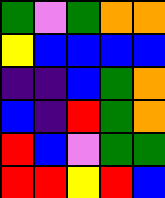[["green", "violet", "green", "orange", "orange"], ["yellow", "blue", "blue", "blue", "blue"], ["indigo", "indigo", "blue", "green", "orange"], ["blue", "indigo", "red", "green", "orange"], ["red", "blue", "violet", "green", "green"], ["red", "red", "yellow", "red", "blue"]]